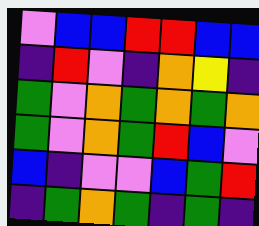[["violet", "blue", "blue", "red", "red", "blue", "blue"], ["indigo", "red", "violet", "indigo", "orange", "yellow", "indigo"], ["green", "violet", "orange", "green", "orange", "green", "orange"], ["green", "violet", "orange", "green", "red", "blue", "violet"], ["blue", "indigo", "violet", "violet", "blue", "green", "red"], ["indigo", "green", "orange", "green", "indigo", "green", "indigo"]]